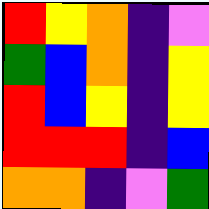[["red", "yellow", "orange", "indigo", "violet"], ["green", "blue", "orange", "indigo", "yellow"], ["red", "blue", "yellow", "indigo", "yellow"], ["red", "red", "red", "indigo", "blue"], ["orange", "orange", "indigo", "violet", "green"]]